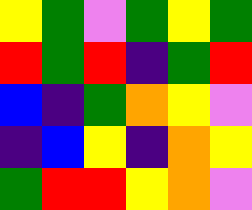[["yellow", "green", "violet", "green", "yellow", "green"], ["red", "green", "red", "indigo", "green", "red"], ["blue", "indigo", "green", "orange", "yellow", "violet"], ["indigo", "blue", "yellow", "indigo", "orange", "yellow"], ["green", "red", "red", "yellow", "orange", "violet"]]